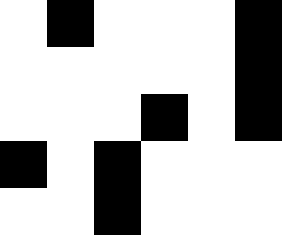[["white", "black", "white", "white", "white", "black"], ["white", "white", "white", "white", "white", "black"], ["white", "white", "white", "black", "white", "black"], ["black", "white", "black", "white", "white", "white"], ["white", "white", "black", "white", "white", "white"]]